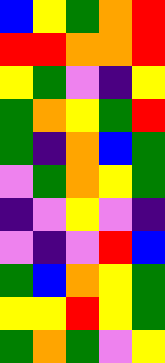[["blue", "yellow", "green", "orange", "red"], ["red", "red", "orange", "orange", "red"], ["yellow", "green", "violet", "indigo", "yellow"], ["green", "orange", "yellow", "green", "red"], ["green", "indigo", "orange", "blue", "green"], ["violet", "green", "orange", "yellow", "green"], ["indigo", "violet", "yellow", "violet", "indigo"], ["violet", "indigo", "violet", "red", "blue"], ["green", "blue", "orange", "yellow", "green"], ["yellow", "yellow", "red", "yellow", "green"], ["green", "orange", "green", "violet", "yellow"]]